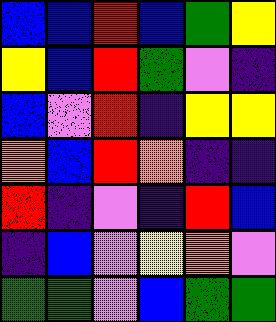[["blue", "blue", "red", "blue", "green", "yellow"], ["yellow", "blue", "red", "green", "violet", "indigo"], ["blue", "violet", "red", "indigo", "yellow", "yellow"], ["orange", "blue", "red", "orange", "indigo", "indigo"], ["red", "indigo", "violet", "indigo", "red", "blue"], ["indigo", "blue", "violet", "yellow", "orange", "violet"], ["green", "green", "violet", "blue", "green", "green"]]